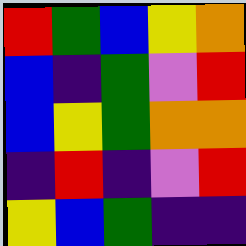[["red", "green", "blue", "yellow", "orange"], ["blue", "indigo", "green", "violet", "red"], ["blue", "yellow", "green", "orange", "orange"], ["indigo", "red", "indigo", "violet", "red"], ["yellow", "blue", "green", "indigo", "indigo"]]